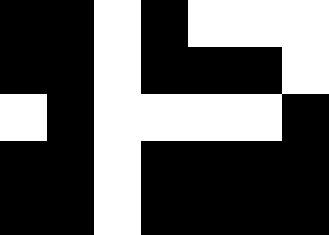[["black", "black", "white", "black", "white", "white", "white"], ["black", "black", "white", "black", "black", "black", "white"], ["white", "black", "white", "white", "white", "white", "black"], ["black", "black", "white", "black", "black", "black", "black"], ["black", "black", "white", "black", "black", "black", "black"]]